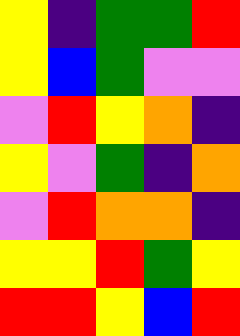[["yellow", "indigo", "green", "green", "red"], ["yellow", "blue", "green", "violet", "violet"], ["violet", "red", "yellow", "orange", "indigo"], ["yellow", "violet", "green", "indigo", "orange"], ["violet", "red", "orange", "orange", "indigo"], ["yellow", "yellow", "red", "green", "yellow"], ["red", "red", "yellow", "blue", "red"]]